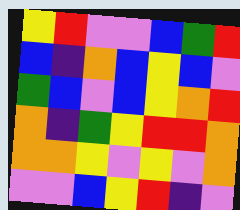[["yellow", "red", "violet", "violet", "blue", "green", "red"], ["blue", "indigo", "orange", "blue", "yellow", "blue", "violet"], ["green", "blue", "violet", "blue", "yellow", "orange", "red"], ["orange", "indigo", "green", "yellow", "red", "red", "orange"], ["orange", "orange", "yellow", "violet", "yellow", "violet", "orange"], ["violet", "violet", "blue", "yellow", "red", "indigo", "violet"]]